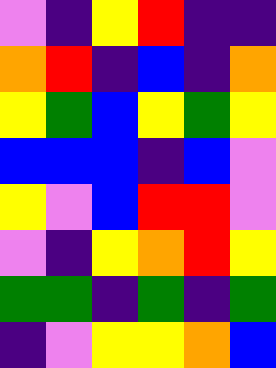[["violet", "indigo", "yellow", "red", "indigo", "indigo"], ["orange", "red", "indigo", "blue", "indigo", "orange"], ["yellow", "green", "blue", "yellow", "green", "yellow"], ["blue", "blue", "blue", "indigo", "blue", "violet"], ["yellow", "violet", "blue", "red", "red", "violet"], ["violet", "indigo", "yellow", "orange", "red", "yellow"], ["green", "green", "indigo", "green", "indigo", "green"], ["indigo", "violet", "yellow", "yellow", "orange", "blue"]]